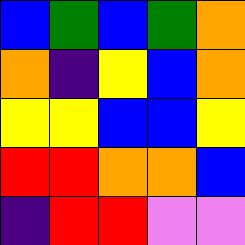[["blue", "green", "blue", "green", "orange"], ["orange", "indigo", "yellow", "blue", "orange"], ["yellow", "yellow", "blue", "blue", "yellow"], ["red", "red", "orange", "orange", "blue"], ["indigo", "red", "red", "violet", "violet"]]